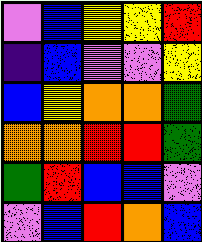[["violet", "blue", "yellow", "yellow", "red"], ["indigo", "blue", "violet", "violet", "yellow"], ["blue", "yellow", "orange", "orange", "green"], ["orange", "orange", "red", "red", "green"], ["green", "red", "blue", "blue", "violet"], ["violet", "blue", "red", "orange", "blue"]]